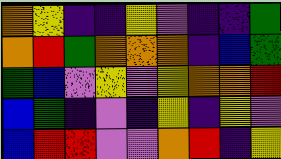[["orange", "yellow", "indigo", "indigo", "yellow", "violet", "indigo", "indigo", "green"], ["orange", "red", "green", "orange", "orange", "orange", "indigo", "blue", "green"], ["green", "blue", "violet", "yellow", "violet", "yellow", "orange", "orange", "red"], ["blue", "green", "indigo", "violet", "indigo", "yellow", "indigo", "yellow", "violet"], ["blue", "red", "red", "violet", "violet", "orange", "red", "indigo", "yellow"]]